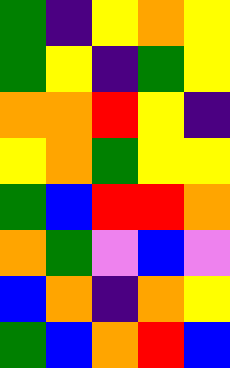[["green", "indigo", "yellow", "orange", "yellow"], ["green", "yellow", "indigo", "green", "yellow"], ["orange", "orange", "red", "yellow", "indigo"], ["yellow", "orange", "green", "yellow", "yellow"], ["green", "blue", "red", "red", "orange"], ["orange", "green", "violet", "blue", "violet"], ["blue", "orange", "indigo", "orange", "yellow"], ["green", "blue", "orange", "red", "blue"]]